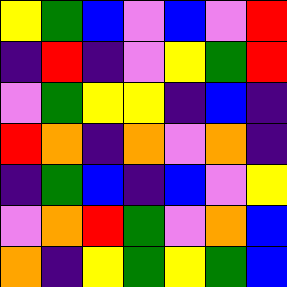[["yellow", "green", "blue", "violet", "blue", "violet", "red"], ["indigo", "red", "indigo", "violet", "yellow", "green", "red"], ["violet", "green", "yellow", "yellow", "indigo", "blue", "indigo"], ["red", "orange", "indigo", "orange", "violet", "orange", "indigo"], ["indigo", "green", "blue", "indigo", "blue", "violet", "yellow"], ["violet", "orange", "red", "green", "violet", "orange", "blue"], ["orange", "indigo", "yellow", "green", "yellow", "green", "blue"]]